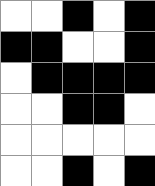[["white", "white", "black", "white", "black"], ["black", "black", "white", "white", "black"], ["white", "black", "black", "black", "black"], ["white", "white", "black", "black", "white"], ["white", "white", "white", "white", "white"], ["white", "white", "black", "white", "black"]]